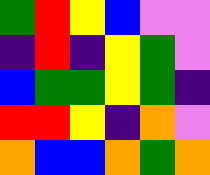[["green", "red", "yellow", "blue", "violet", "violet"], ["indigo", "red", "indigo", "yellow", "green", "violet"], ["blue", "green", "green", "yellow", "green", "indigo"], ["red", "red", "yellow", "indigo", "orange", "violet"], ["orange", "blue", "blue", "orange", "green", "orange"]]